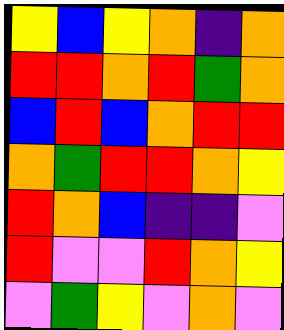[["yellow", "blue", "yellow", "orange", "indigo", "orange"], ["red", "red", "orange", "red", "green", "orange"], ["blue", "red", "blue", "orange", "red", "red"], ["orange", "green", "red", "red", "orange", "yellow"], ["red", "orange", "blue", "indigo", "indigo", "violet"], ["red", "violet", "violet", "red", "orange", "yellow"], ["violet", "green", "yellow", "violet", "orange", "violet"]]